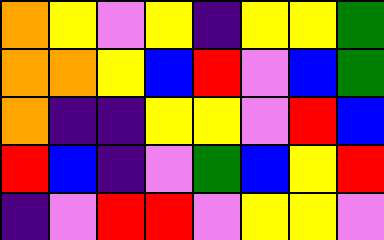[["orange", "yellow", "violet", "yellow", "indigo", "yellow", "yellow", "green"], ["orange", "orange", "yellow", "blue", "red", "violet", "blue", "green"], ["orange", "indigo", "indigo", "yellow", "yellow", "violet", "red", "blue"], ["red", "blue", "indigo", "violet", "green", "blue", "yellow", "red"], ["indigo", "violet", "red", "red", "violet", "yellow", "yellow", "violet"]]